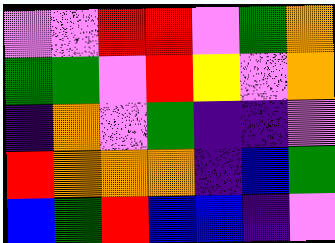[["violet", "violet", "red", "red", "violet", "green", "orange"], ["green", "green", "violet", "red", "yellow", "violet", "orange"], ["indigo", "orange", "violet", "green", "indigo", "indigo", "violet"], ["red", "orange", "orange", "orange", "indigo", "blue", "green"], ["blue", "green", "red", "blue", "blue", "indigo", "violet"]]